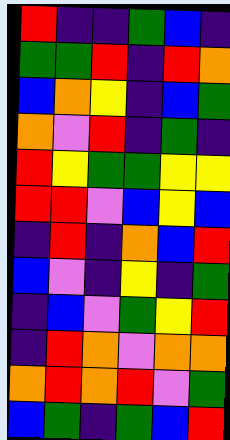[["red", "indigo", "indigo", "green", "blue", "indigo"], ["green", "green", "red", "indigo", "red", "orange"], ["blue", "orange", "yellow", "indigo", "blue", "green"], ["orange", "violet", "red", "indigo", "green", "indigo"], ["red", "yellow", "green", "green", "yellow", "yellow"], ["red", "red", "violet", "blue", "yellow", "blue"], ["indigo", "red", "indigo", "orange", "blue", "red"], ["blue", "violet", "indigo", "yellow", "indigo", "green"], ["indigo", "blue", "violet", "green", "yellow", "red"], ["indigo", "red", "orange", "violet", "orange", "orange"], ["orange", "red", "orange", "red", "violet", "green"], ["blue", "green", "indigo", "green", "blue", "red"]]